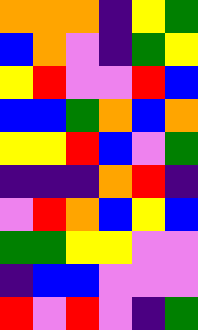[["orange", "orange", "orange", "indigo", "yellow", "green"], ["blue", "orange", "violet", "indigo", "green", "yellow"], ["yellow", "red", "violet", "violet", "red", "blue"], ["blue", "blue", "green", "orange", "blue", "orange"], ["yellow", "yellow", "red", "blue", "violet", "green"], ["indigo", "indigo", "indigo", "orange", "red", "indigo"], ["violet", "red", "orange", "blue", "yellow", "blue"], ["green", "green", "yellow", "yellow", "violet", "violet"], ["indigo", "blue", "blue", "violet", "violet", "violet"], ["red", "violet", "red", "violet", "indigo", "green"]]